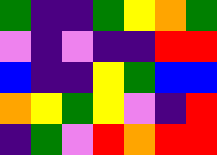[["green", "indigo", "indigo", "green", "yellow", "orange", "green"], ["violet", "indigo", "violet", "indigo", "indigo", "red", "red"], ["blue", "indigo", "indigo", "yellow", "green", "blue", "blue"], ["orange", "yellow", "green", "yellow", "violet", "indigo", "red"], ["indigo", "green", "violet", "red", "orange", "red", "red"]]